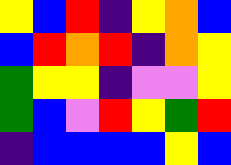[["yellow", "blue", "red", "indigo", "yellow", "orange", "blue"], ["blue", "red", "orange", "red", "indigo", "orange", "yellow"], ["green", "yellow", "yellow", "indigo", "violet", "violet", "yellow"], ["green", "blue", "violet", "red", "yellow", "green", "red"], ["indigo", "blue", "blue", "blue", "blue", "yellow", "blue"]]